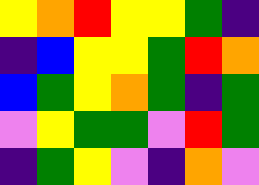[["yellow", "orange", "red", "yellow", "yellow", "green", "indigo"], ["indigo", "blue", "yellow", "yellow", "green", "red", "orange"], ["blue", "green", "yellow", "orange", "green", "indigo", "green"], ["violet", "yellow", "green", "green", "violet", "red", "green"], ["indigo", "green", "yellow", "violet", "indigo", "orange", "violet"]]